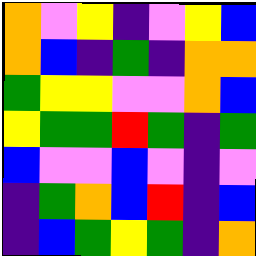[["orange", "violet", "yellow", "indigo", "violet", "yellow", "blue"], ["orange", "blue", "indigo", "green", "indigo", "orange", "orange"], ["green", "yellow", "yellow", "violet", "violet", "orange", "blue"], ["yellow", "green", "green", "red", "green", "indigo", "green"], ["blue", "violet", "violet", "blue", "violet", "indigo", "violet"], ["indigo", "green", "orange", "blue", "red", "indigo", "blue"], ["indigo", "blue", "green", "yellow", "green", "indigo", "orange"]]